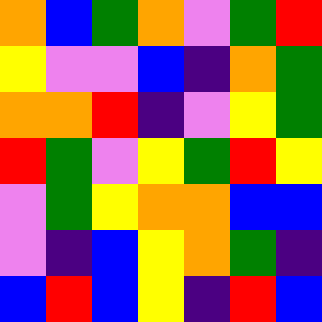[["orange", "blue", "green", "orange", "violet", "green", "red"], ["yellow", "violet", "violet", "blue", "indigo", "orange", "green"], ["orange", "orange", "red", "indigo", "violet", "yellow", "green"], ["red", "green", "violet", "yellow", "green", "red", "yellow"], ["violet", "green", "yellow", "orange", "orange", "blue", "blue"], ["violet", "indigo", "blue", "yellow", "orange", "green", "indigo"], ["blue", "red", "blue", "yellow", "indigo", "red", "blue"]]